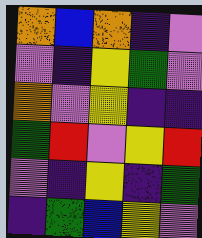[["orange", "blue", "orange", "indigo", "violet"], ["violet", "indigo", "yellow", "green", "violet"], ["orange", "violet", "yellow", "indigo", "indigo"], ["green", "red", "violet", "yellow", "red"], ["violet", "indigo", "yellow", "indigo", "green"], ["indigo", "green", "blue", "yellow", "violet"]]